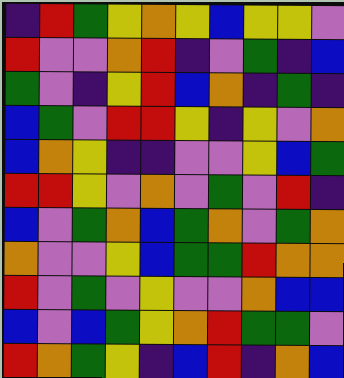[["indigo", "red", "green", "yellow", "orange", "yellow", "blue", "yellow", "yellow", "violet"], ["red", "violet", "violet", "orange", "red", "indigo", "violet", "green", "indigo", "blue"], ["green", "violet", "indigo", "yellow", "red", "blue", "orange", "indigo", "green", "indigo"], ["blue", "green", "violet", "red", "red", "yellow", "indigo", "yellow", "violet", "orange"], ["blue", "orange", "yellow", "indigo", "indigo", "violet", "violet", "yellow", "blue", "green"], ["red", "red", "yellow", "violet", "orange", "violet", "green", "violet", "red", "indigo"], ["blue", "violet", "green", "orange", "blue", "green", "orange", "violet", "green", "orange"], ["orange", "violet", "violet", "yellow", "blue", "green", "green", "red", "orange", "orange"], ["red", "violet", "green", "violet", "yellow", "violet", "violet", "orange", "blue", "blue"], ["blue", "violet", "blue", "green", "yellow", "orange", "red", "green", "green", "violet"], ["red", "orange", "green", "yellow", "indigo", "blue", "red", "indigo", "orange", "blue"]]